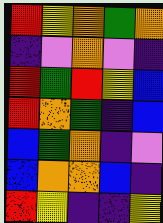[["red", "yellow", "orange", "green", "orange"], ["indigo", "violet", "orange", "violet", "indigo"], ["red", "green", "red", "yellow", "blue"], ["red", "orange", "green", "indigo", "blue"], ["blue", "green", "orange", "indigo", "violet"], ["blue", "orange", "orange", "blue", "indigo"], ["red", "yellow", "indigo", "indigo", "yellow"]]